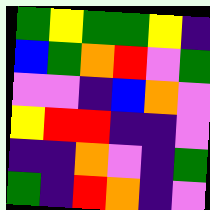[["green", "yellow", "green", "green", "yellow", "indigo"], ["blue", "green", "orange", "red", "violet", "green"], ["violet", "violet", "indigo", "blue", "orange", "violet"], ["yellow", "red", "red", "indigo", "indigo", "violet"], ["indigo", "indigo", "orange", "violet", "indigo", "green"], ["green", "indigo", "red", "orange", "indigo", "violet"]]